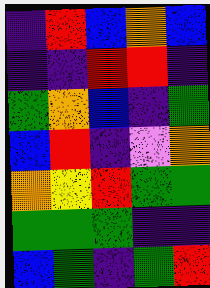[["indigo", "red", "blue", "orange", "blue"], ["indigo", "indigo", "red", "red", "indigo"], ["green", "orange", "blue", "indigo", "green"], ["blue", "red", "indigo", "violet", "orange"], ["orange", "yellow", "red", "green", "green"], ["green", "green", "green", "indigo", "indigo"], ["blue", "green", "indigo", "green", "red"]]